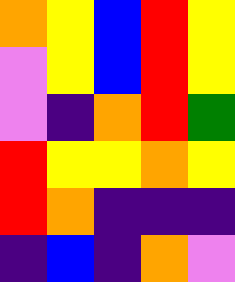[["orange", "yellow", "blue", "red", "yellow"], ["violet", "yellow", "blue", "red", "yellow"], ["violet", "indigo", "orange", "red", "green"], ["red", "yellow", "yellow", "orange", "yellow"], ["red", "orange", "indigo", "indigo", "indigo"], ["indigo", "blue", "indigo", "orange", "violet"]]